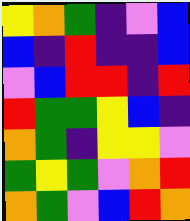[["yellow", "orange", "green", "indigo", "violet", "blue"], ["blue", "indigo", "red", "indigo", "indigo", "blue"], ["violet", "blue", "red", "red", "indigo", "red"], ["red", "green", "green", "yellow", "blue", "indigo"], ["orange", "green", "indigo", "yellow", "yellow", "violet"], ["green", "yellow", "green", "violet", "orange", "red"], ["orange", "green", "violet", "blue", "red", "orange"]]